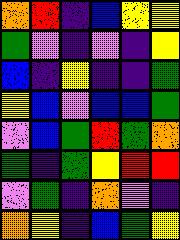[["orange", "red", "indigo", "blue", "yellow", "yellow"], ["green", "violet", "indigo", "violet", "indigo", "yellow"], ["blue", "indigo", "yellow", "indigo", "indigo", "green"], ["yellow", "blue", "violet", "blue", "blue", "green"], ["violet", "blue", "green", "red", "green", "orange"], ["green", "indigo", "green", "yellow", "red", "red"], ["violet", "green", "indigo", "orange", "violet", "indigo"], ["orange", "yellow", "indigo", "blue", "green", "yellow"]]